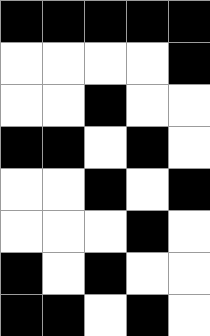[["black", "black", "black", "black", "black"], ["white", "white", "white", "white", "black"], ["white", "white", "black", "white", "white"], ["black", "black", "white", "black", "white"], ["white", "white", "black", "white", "black"], ["white", "white", "white", "black", "white"], ["black", "white", "black", "white", "white"], ["black", "black", "white", "black", "white"]]